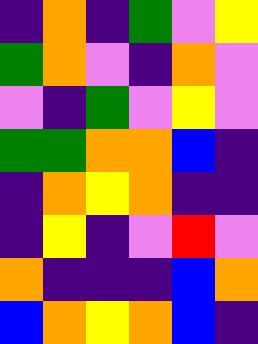[["indigo", "orange", "indigo", "green", "violet", "yellow"], ["green", "orange", "violet", "indigo", "orange", "violet"], ["violet", "indigo", "green", "violet", "yellow", "violet"], ["green", "green", "orange", "orange", "blue", "indigo"], ["indigo", "orange", "yellow", "orange", "indigo", "indigo"], ["indigo", "yellow", "indigo", "violet", "red", "violet"], ["orange", "indigo", "indigo", "indigo", "blue", "orange"], ["blue", "orange", "yellow", "orange", "blue", "indigo"]]